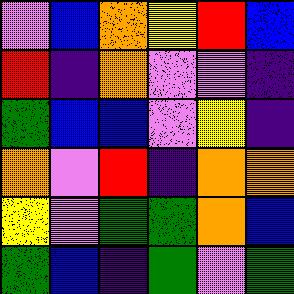[["violet", "blue", "orange", "yellow", "red", "blue"], ["red", "indigo", "orange", "violet", "violet", "indigo"], ["green", "blue", "blue", "violet", "yellow", "indigo"], ["orange", "violet", "red", "indigo", "orange", "orange"], ["yellow", "violet", "green", "green", "orange", "blue"], ["green", "blue", "indigo", "green", "violet", "green"]]